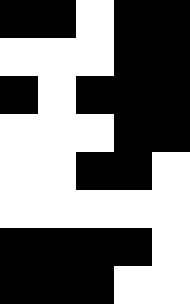[["black", "black", "white", "black", "black"], ["white", "white", "white", "black", "black"], ["black", "white", "black", "black", "black"], ["white", "white", "white", "black", "black"], ["white", "white", "black", "black", "white"], ["white", "white", "white", "white", "white"], ["black", "black", "black", "black", "white"], ["black", "black", "black", "white", "white"]]